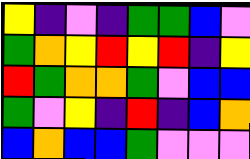[["yellow", "indigo", "violet", "indigo", "green", "green", "blue", "violet"], ["green", "orange", "yellow", "red", "yellow", "red", "indigo", "yellow"], ["red", "green", "orange", "orange", "green", "violet", "blue", "blue"], ["green", "violet", "yellow", "indigo", "red", "indigo", "blue", "orange"], ["blue", "orange", "blue", "blue", "green", "violet", "violet", "violet"]]